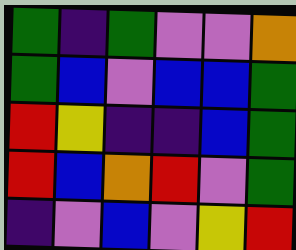[["green", "indigo", "green", "violet", "violet", "orange"], ["green", "blue", "violet", "blue", "blue", "green"], ["red", "yellow", "indigo", "indigo", "blue", "green"], ["red", "blue", "orange", "red", "violet", "green"], ["indigo", "violet", "blue", "violet", "yellow", "red"]]